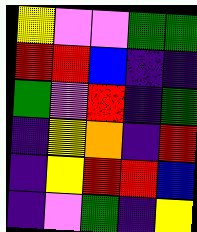[["yellow", "violet", "violet", "green", "green"], ["red", "red", "blue", "indigo", "indigo"], ["green", "violet", "red", "indigo", "green"], ["indigo", "yellow", "orange", "indigo", "red"], ["indigo", "yellow", "red", "red", "blue"], ["indigo", "violet", "green", "indigo", "yellow"]]